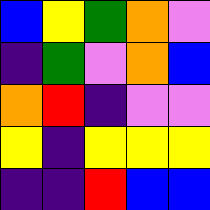[["blue", "yellow", "green", "orange", "violet"], ["indigo", "green", "violet", "orange", "blue"], ["orange", "red", "indigo", "violet", "violet"], ["yellow", "indigo", "yellow", "yellow", "yellow"], ["indigo", "indigo", "red", "blue", "blue"]]